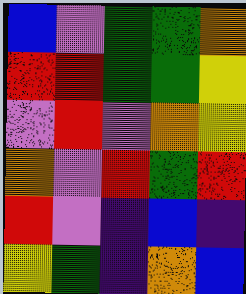[["blue", "violet", "green", "green", "orange"], ["red", "red", "green", "green", "yellow"], ["violet", "red", "violet", "orange", "yellow"], ["orange", "violet", "red", "green", "red"], ["red", "violet", "indigo", "blue", "indigo"], ["yellow", "green", "indigo", "orange", "blue"]]